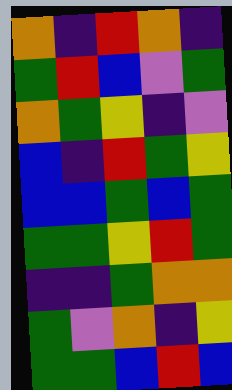[["orange", "indigo", "red", "orange", "indigo"], ["green", "red", "blue", "violet", "green"], ["orange", "green", "yellow", "indigo", "violet"], ["blue", "indigo", "red", "green", "yellow"], ["blue", "blue", "green", "blue", "green"], ["green", "green", "yellow", "red", "green"], ["indigo", "indigo", "green", "orange", "orange"], ["green", "violet", "orange", "indigo", "yellow"], ["green", "green", "blue", "red", "blue"]]